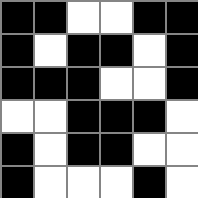[["black", "black", "white", "white", "black", "black"], ["black", "white", "black", "black", "white", "black"], ["black", "black", "black", "white", "white", "black"], ["white", "white", "black", "black", "black", "white"], ["black", "white", "black", "black", "white", "white"], ["black", "white", "white", "white", "black", "white"]]